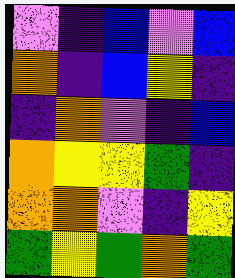[["violet", "indigo", "blue", "violet", "blue"], ["orange", "indigo", "blue", "yellow", "indigo"], ["indigo", "orange", "violet", "indigo", "blue"], ["orange", "yellow", "yellow", "green", "indigo"], ["orange", "orange", "violet", "indigo", "yellow"], ["green", "yellow", "green", "orange", "green"]]